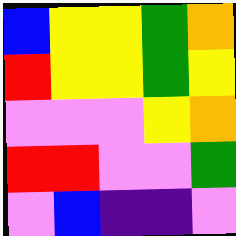[["blue", "yellow", "yellow", "green", "orange"], ["red", "yellow", "yellow", "green", "yellow"], ["violet", "violet", "violet", "yellow", "orange"], ["red", "red", "violet", "violet", "green"], ["violet", "blue", "indigo", "indigo", "violet"]]